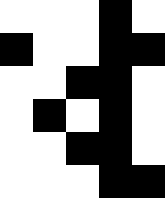[["white", "white", "white", "black", "white"], ["black", "white", "white", "black", "black"], ["white", "white", "black", "black", "white"], ["white", "black", "white", "black", "white"], ["white", "white", "black", "black", "white"], ["white", "white", "white", "black", "black"]]